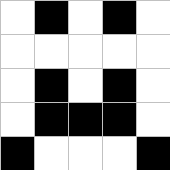[["white", "black", "white", "black", "white"], ["white", "white", "white", "white", "white"], ["white", "black", "white", "black", "white"], ["white", "black", "black", "black", "white"], ["black", "white", "white", "white", "black"]]